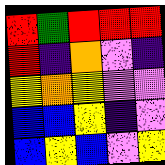[["red", "green", "red", "red", "red"], ["red", "indigo", "orange", "violet", "indigo"], ["yellow", "orange", "yellow", "violet", "violet"], ["blue", "blue", "yellow", "indigo", "violet"], ["blue", "yellow", "blue", "violet", "yellow"]]